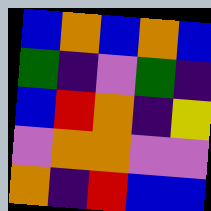[["blue", "orange", "blue", "orange", "blue"], ["green", "indigo", "violet", "green", "indigo"], ["blue", "red", "orange", "indigo", "yellow"], ["violet", "orange", "orange", "violet", "violet"], ["orange", "indigo", "red", "blue", "blue"]]